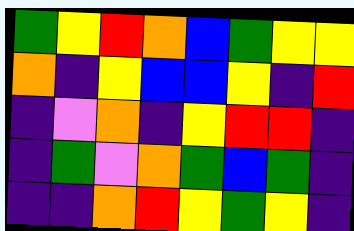[["green", "yellow", "red", "orange", "blue", "green", "yellow", "yellow"], ["orange", "indigo", "yellow", "blue", "blue", "yellow", "indigo", "red"], ["indigo", "violet", "orange", "indigo", "yellow", "red", "red", "indigo"], ["indigo", "green", "violet", "orange", "green", "blue", "green", "indigo"], ["indigo", "indigo", "orange", "red", "yellow", "green", "yellow", "indigo"]]